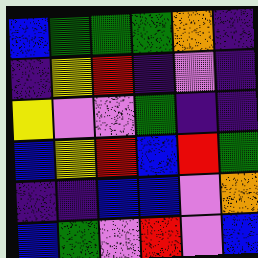[["blue", "green", "green", "green", "orange", "indigo"], ["indigo", "yellow", "red", "indigo", "violet", "indigo"], ["yellow", "violet", "violet", "green", "indigo", "indigo"], ["blue", "yellow", "red", "blue", "red", "green"], ["indigo", "indigo", "blue", "blue", "violet", "orange"], ["blue", "green", "violet", "red", "violet", "blue"]]